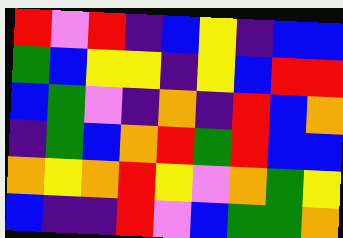[["red", "violet", "red", "indigo", "blue", "yellow", "indigo", "blue", "blue"], ["green", "blue", "yellow", "yellow", "indigo", "yellow", "blue", "red", "red"], ["blue", "green", "violet", "indigo", "orange", "indigo", "red", "blue", "orange"], ["indigo", "green", "blue", "orange", "red", "green", "red", "blue", "blue"], ["orange", "yellow", "orange", "red", "yellow", "violet", "orange", "green", "yellow"], ["blue", "indigo", "indigo", "red", "violet", "blue", "green", "green", "orange"]]